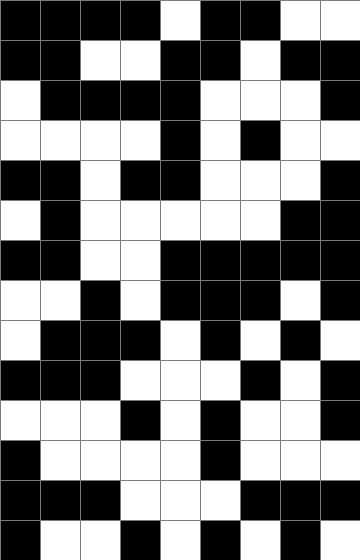[["black", "black", "black", "black", "white", "black", "black", "white", "white"], ["black", "black", "white", "white", "black", "black", "white", "black", "black"], ["white", "black", "black", "black", "black", "white", "white", "white", "black"], ["white", "white", "white", "white", "black", "white", "black", "white", "white"], ["black", "black", "white", "black", "black", "white", "white", "white", "black"], ["white", "black", "white", "white", "white", "white", "white", "black", "black"], ["black", "black", "white", "white", "black", "black", "black", "black", "black"], ["white", "white", "black", "white", "black", "black", "black", "white", "black"], ["white", "black", "black", "black", "white", "black", "white", "black", "white"], ["black", "black", "black", "white", "white", "white", "black", "white", "black"], ["white", "white", "white", "black", "white", "black", "white", "white", "black"], ["black", "white", "white", "white", "white", "black", "white", "white", "white"], ["black", "black", "black", "white", "white", "white", "black", "black", "black"], ["black", "white", "white", "black", "white", "black", "white", "black", "white"]]